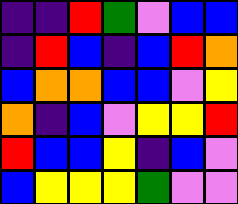[["indigo", "indigo", "red", "green", "violet", "blue", "blue"], ["indigo", "red", "blue", "indigo", "blue", "red", "orange"], ["blue", "orange", "orange", "blue", "blue", "violet", "yellow"], ["orange", "indigo", "blue", "violet", "yellow", "yellow", "red"], ["red", "blue", "blue", "yellow", "indigo", "blue", "violet"], ["blue", "yellow", "yellow", "yellow", "green", "violet", "violet"]]